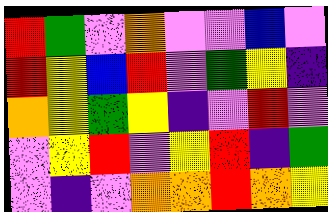[["red", "green", "violet", "orange", "violet", "violet", "blue", "violet"], ["red", "yellow", "blue", "red", "violet", "green", "yellow", "indigo"], ["orange", "yellow", "green", "yellow", "indigo", "violet", "red", "violet"], ["violet", "yellow", "red", "violet", "yellow", "red", "indigo", "green"], ["violet", "indigo", "violet", "orange", "orange", "red", "orange", "yellow"]]